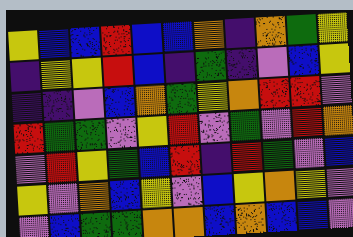[["yellow", "blue", "blue", "red", "blue", "blue", "orange", "indigo", "orange", "green", "yellow"], ["indigo", "yellow", "yellow", "red", "blue", "indigo", "green", "indigo", "violet", "blue", "yellow"], ["indigo", "indigo", "violet", "blue", "orange", "green", "yellow", "orange", "red", "red", "violet"], ["red", "green", "green", "violet", "yellow", "red", "violet", "green", "violet", "red", "orange"], ["violet", "red", "yellow", "green", "blue", "red", "indigo", "red", "green", "violet", "blue"], ["yellow", "violet", "orange", "blue", "yellow", "violet", "blue", "yellow", "orange", "yellow", "violet"], ["violet", "blue", "green", "green", "orange", "orange", "blue", "orange", "blue", "blue", "violet"]]